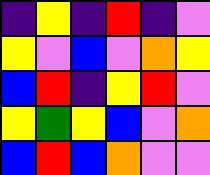[["indigo", "yellow", "indigo", "red", "indigo", "violet"], ["yellow", "violet", "blue", "violet", "orange", "yellow"], ["blue", "red", "indigo", "yellow", "red", "violet"], ["yellow", "green", "yellow", "blue", "violet", "orange"], ["blue", "red", "blue", "orange", "violet", "violet"]]